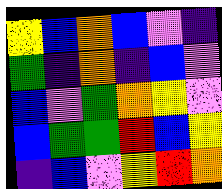[["yellow", "blue", "orange", "blue", "violet", "indigo"], ["green", "indigo", "orange", "indigo", "blue", "violet"], ["blue", "violet", "green", "orange", "yellow", "violet"], ["blue", "green", "green", "red", "blue", "yellow"], ["indigo", "blue", "violet", "yellow", "red", "orange"]]